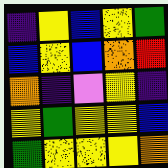[["indigo", "yellow", "blue", "yellow", "green"], ["blue", "yellow", "blue", "orange", "red"], ["orange", "indigo", "violet", "yellow", "indigo"], ["yellow", "green", "yellow", "yellow", "blue"], ["green", "yellow", "yellow", "yellow", "orange"]]